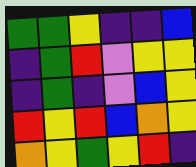[["green", "green", "yellow", "indigo", "indigo", "blue"], ["indigo", "green", "red", "violet", "yellow", "yellow"], ["indigo", "green", "indigo", "violet", "blue", "yellow"], ["red", "yellow", "red", "blue", "orange", "yellow"], ["orange", "yellow", "green", "yellow", "red", "indigo"]]